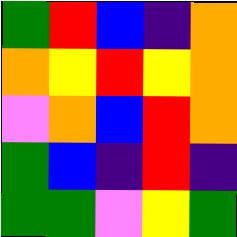[["green", "red", "blue", "indigo", "orange"], ["orange", "yellow", "red", "yellow", "orange"], ["violet", "orange", "blue", "red", "orange"], ["green", "blue", "indigo", "red", "indigo"], ["green", "green", "violet", "yellow", "green"]]